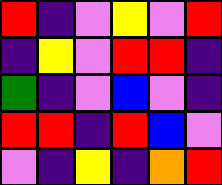[["red", "indigo", "violet", "yellow", "violet", "red"], ["indigo", "yellow", "violet", "red", "red", "indigo"], ["green", "indigo", "violet", "blue", "violet", "indigo"], ["red", "red", "indigo", "red", "blue", "violet"], ["violet", "indigo", "yellow", "indigo", "orange", "red"]]